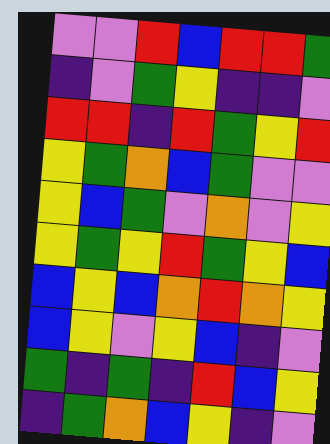[["violet", "violet", "red", "blue", "red", "red", "green"], ["indigo", "violet", "green", "yellow", "indigo", "indigo", "violet"], ["red", "red", "indigo", "red", "green", "yellow", "red"], ["yellow", "green", "orange", "blue", "green", "violet", "violet"], ["yellow", "blue", "green", "violet", "orange", "violet", "yellow"], ["yellow", "green", "yellow", "red", "green", "yellow", "blue"], ["blue", "yellow", "blue", "orange", "red", "orange", "yellow"], ["blue", "yellow", "violet", "yellow", "blue", "indigo", "violet"], ["green", "indigo", "green", "indigo", "red", "blue", "yellow"], ["indigo", "green", "orange", "blue", "yellow", "indigo", "violet"]]